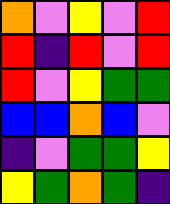[["orange", "violet", "yellow", "violet", "red"], ["red", "indigo", "red", "violet", "red"], ["red", "violet", "yellow", "green", "green"], ["blue", "blue", "orange", "blue", "violet"], ["indigo", "violet", "green", "green", "yellow"], ["yellow", "green", "orange", "green", "indigo"]]